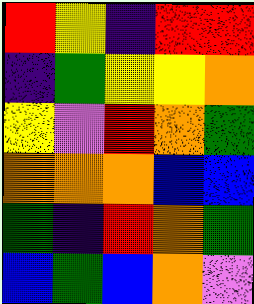[["red", "yellow", "indigo", "red", "red"], ["indigo", "green", "yellow", "yellow", "orange"], ["yellow", "violet", "red", "orange", "green"], ["orange", "orange", "orange", "blue", "blue"], ["green", "indigo", "red", "orange", "green"], ["blue", "green", "blue", "orange", "violet"]]